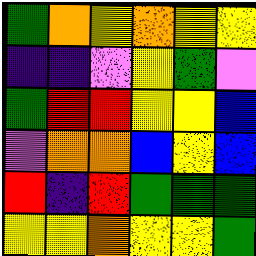[["green", "orange", "yellow", "orange", "yellow", "yellow"], ["indigo", "indigo", "violet", "yellow", "green", "violet"], ["green", "red", "red", "yellow", "yellow", "blue"], ["violet", "orange", "orange", "blue", "yellow", "blue"], ["red", "indigo", "red", "green", "green", "green"], ["yellow", "yellow", "orange", "yellow", "yellow", "green"]]